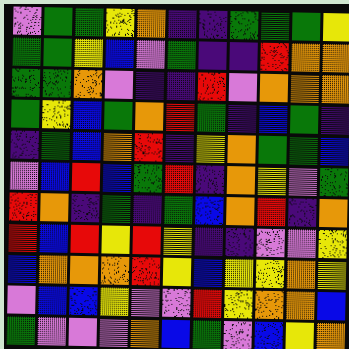[["violet", "green", "green", "yellow", "orange", "indigo", "indigo", "green", "green", "green", "yellow"], ["green", "green", "yellow", "blue", "violet", "green", "indigo", "indigo", "red", "orange", "orange"], ["green", "green", "orange", "violet", "indigo", "indigo", "red", "violet", "orange", "orange", "orange"], ["green", "yellow", "blue", "green", "orange", "red", "green", "indigo", "blue", "green", "indigo"], ["indigo", "green", "blue", "orange", "red", "indigo", "yellow", "orange", "green", "green", "blue"], ["violet", "blue", "red", "blue", "green", "red", "indigo", "orange", "yellow", "violet", "green"], ["red", "orange", "indigo", "green", "indigo", "green", "blue", "orange", "red", "indigo", "orange"], ["red", "blue", "red", "yellow", "red", "yellow", "indigo", "indigo", "violet", "violet", "yellow"], ["blue", "orange", "orange", "orange", "red", "yellow", "blue", "yellow", "yellow", "orange", "yellow"], ["violet", "blue", "blue", "yellow", "violet", "violet", "red", "yellow", "orange", "orange", "blue"], ["green", "violet", "violet", "violet", "orange", "blue", "green", "violet", "blue", "yellow", "orange"]]